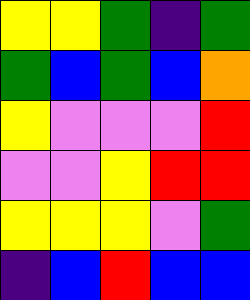[["yellow", "yellow", "green", "indigo", "green"], ["green", "blue", "green", "blue", "orange"], ["yellow", "violet", "violet", "violet", "red"], ["violet", "violet", "yellow", "red", "red"], ["yellow", "yellow", "yellow", "violet", "green"], ["indigo", "blue", "red", "blue", "blue"]]